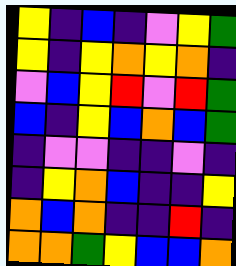[["yellow", "indigo", "blue", "indigo", "violet", "yellow", "green"], ["yellow", "indigo", "yellow", "orange", "yellow", "orange", "indigo"], ["violet", "blue", "yellow", "red", "violet", "red", "green"], ["blue", "indigo", "yellow", "blue", "orange", "blue", "green"], ["indigo", "violet", "violet", "indigo", "indigo", "violet", "indigo"], ["indigo", "yellow", "orange", "blue", "indigo", "indigo", "yellow"], ["orange", "blue", "orange", "indigo", "indigo", "red", "indigo"], ["orange", "orange", "green", "yellow", "blue", "blue", "orange"]]